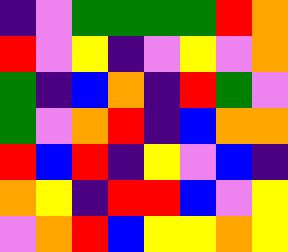[["indigo", "violet", "green", "green", "green", "green", "red", "orange"], ["red", "violet", "yellow", "indigo", "violet", "yellow", "violet", "orange"], ["green", "indigo", "blue", "orange", "indigo", "red", "green", "violet"], ["green", "violet", "orange", "red", "indigo", "blue", "orange", "orange"], ["red", "blue", "red", "indigo", "yellow", "violet", "blue", "indigo"], ["orange", "yellow", "indigo", "red", "red", "blue", "violet", "yellow"], ["violet", "orange", "red", "blue", "yellow", "yellow", "orange", "yellow"]]